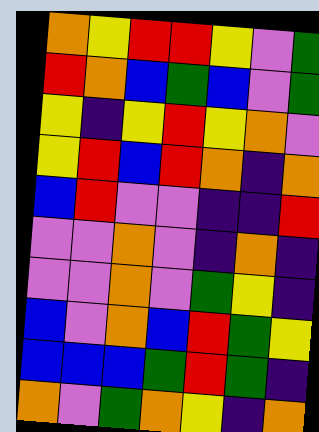[["orange", "yellow", "red", "red", "yellow", "violet", "green"], ["red", "orange", "blue", "green", "blue", "violet", "green"], ["yellow", "indigo", "yellow", "red", "yellow", "orange", "violet"], ["yellow", "red", "blue", "red", "orange", "indigo", "orange"], ["blue", "red", "violet", "violet", "indigo", "indigo", "red"], ["violet", "violet", "orange", "violet", "indigo", "orange", "indigo"], ["violet", "violet", "orange", "violet", "green", "yellow", "indigo"], ["blue", "violet", "orange", "blue", "red", "green", "yellow"], ["blue", "blue", "blue", "green", "red", "green", "indigo"], ["orange", "violet", "green", "orange", "yellow", "indigo", "orange"]]